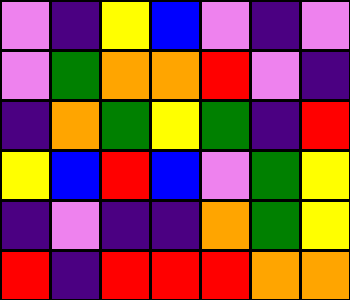[["violet", "indigo", "yellow", "blue", "violet", "indigo", "violet"], ["violet", "green", "orange", "orange", "red", "violet", "indigo"], ["indigo", "orange", "green", "yellow", "green", "indigo", "red"], ["yellow", "blue", "red", "blue", "violet", "green", "yellow"], ["indigo", "violet", "indigo", "indigo", "orange", "green", "yellow"], ["red", "indigo", "red", "red", "red", "orange", "orange"]]